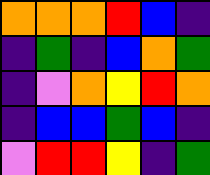[["orange", "orange", "orange", "red", "blue", "indigo"], ["indigo", "green", "indigo", "blue", "orange", "green"], ["indigo", "violet", "orange", "yellow", "red", "orange"], ["indigo", "blue", "blue", "green", "blue", "indigo"], ["violet", "red", "red", "yellow", "indigo", "green"]]